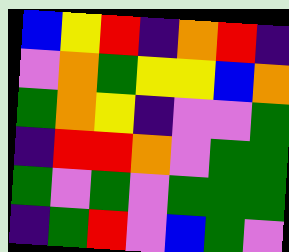[["blue", "yellow", "red", "indigo", "orange", "red", "indigo"], ["violet", "orange", "green", "yellow", "yellow", "blue", "orange"], ["green", "orange", "yellow", "indigo", "violet", "violet", "green"], ["indigo", "red", "red", "orange", "violet", "green", "green"], ["green", "violet", "green", "violet", "green", "green", "green"], ["indigo", "green", "red", "violet", "blue", "green", "violet"]]